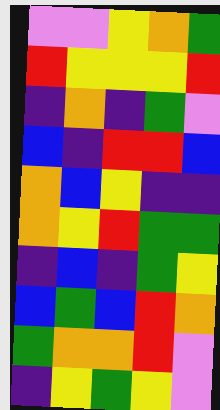[["violet", "violet", "yellow", "orange", "green"], ["red", "yellow", "yellow", "yellow", "red"], ["indigo", "orange", "indigo", "green", "violet"], ["blue", "indigo", "red", "red", "blue"], ["orange", "blue", "yellow", "indigo", "indigo"], ["orange", "yellow", "red", "green", "green"], ["indigo", "blue", "indigo", "green", "yellow"], ["blue", "green", "blue", "red", "orange"], ["green", "orange", "orange", "red", "violet"], ["indigo", "yellow", "green", "yellow", "violet"]]